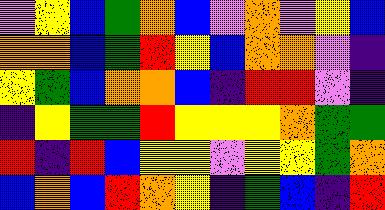[["violet", "yellow", "blue", "green", "orange", "blue", "violet", "orange", "violet", "yellow", "blue"], ["orange", "orange", "blue", "green", "red", "yellow", "blue", "orange", "orange", "violet", "indigo"], ["yellow", "green", "blue", "orange", "orange", "blue", "indigo", "red", "red", "violet", "indigo"], ["indigo", "yellow", "green", "green", "red", "yellow", "yellow", "yellow", "orange", "green", "green"], ["red", "indigo", "red", "blue", "yellow", "yellow", "violet", "yellow", "yellow", "green", "orange"], ["blue", "orange", "blue", "red", "orange", "yellow", "indigo", "green", "blue", "indigo", "red"]]